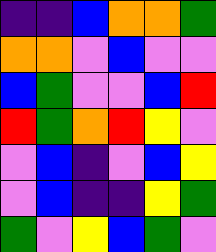[["indigo", "indigo", "blue", "orange", "orange", "green"], ["orange", "orange", "violet", "blue", "violet", "violet"], ["blue", "green", "violet", "violet", "blue", "red"], ["red", "green", "orange", "red", "yellow", "violet"], ["violet", "blue", "indigo", "violet", "blue", "yellow"], ["violet", "blue", "indigo", "indigo", "yellow", "green"], ["green", "violet", "yellow", "blue", "green", "violet"]]